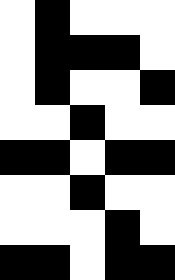[["white", "black", "white", "white", "white"], ["white", "black", "black", "black", "white"], ["white", "black", "white", "white", "black"], ["white", "white", "black", "white", "white"], ["black", "black", "white", "black", "black"], ["white", "white", "black", "white", "white"], ["white", "white", "white", "black", "white"], ["black", "black", "white", "black", "black"]]